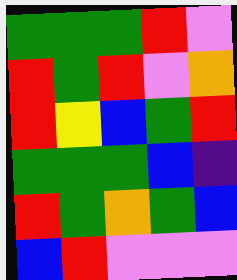[["green", "green", "green", "red", "violet"], ["red", "green", "red", "violet", "orange"], ["red", "yellow", "blue", "green", "red"], ["green", "green", "green", "blue", "indigo"], ["red", "green", "orange", "green", "blue"], ["blue", "red", "violet", "violet", "violet"]]